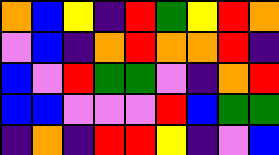[["orange", "blue", "yellow", "indigo", "red", "green", "yellow", "red", "orange"], ["violet", "blue", "indigo", "orange", "red", "orange", "orange", "red", "indigo"], ["blue", "violet", "red", "green", "green", "violet", "indigo", "orange", "red"], ["blue", "blue", "violet", "violet", "violet", "red", "blue", "green", "green"], ["indigo", "orange", "indigo", "red", "red", "yellow", "indigo", "violet", "blue"]]